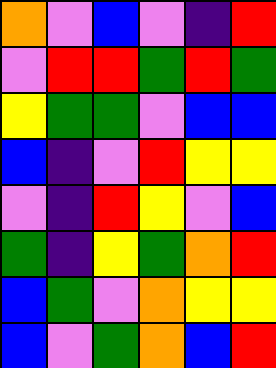[["orange", "violet", "blue", "violet", "indigo", "red"], ["violet", "red", "red", "green", "red", "green"], ["yellow", "green", "green", "violet", "blue", "blue"], ["blue", "indigo", "violet", "red", "yellow", "yellow"], ["violet", "indigo", "red", "yellow", "violet", "blue"], ["green", "indigo", "yellow", "green", "orange", "red"], ["blue", "green", "violet", "orange", "yellow", "yellow"], ["blue", "violet", "green", "orange", "blue", "red"]]